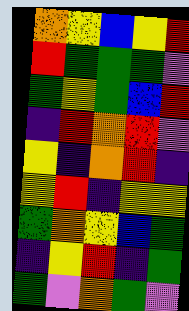[["orange", "yellow", "blue", "yellow", "red"], ["red", "green", "green", "green", "violet"], ["green", "yellow", "green", "blue", "red"], ["indigo", "red", "orange", "red", "violet"], ["yellow", "indigo", "orange", "red", "indigo"], ["yellow", "red", "indigo", "yellow", "yellow"], ["green", "orange", "yellow", "blue", "green"], ["indigo", "yellow", "red", "indigo", "green"], ["green", "violet", "orange", "green", "violet"]]